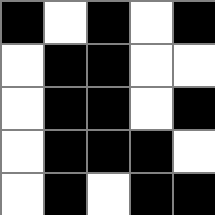[["black", "white", "black", "white", "black"], ["white", "black", "black", "white", "white"], ["white", "black", "black", "white", "black"], ["white", "black", "black", "black", "white"], ["white", "black", "white", "black", "black"]]